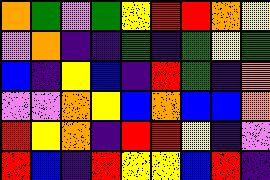[["orange", "green", "violet", "green", "yellow", "red", "red", "orange", "yellow"], ["violet", "orange", "indigo", "indigo", "green", "indigo", "green", "yellow", "green"], ["blue", "indigo", "yellow", "blue", "indigo", "red", "green", "indigo", "orange"], ["violet", "violet", "orange", "yellow", "blue", "orange", "blue", "blue", "orange"], ["red", "yellow", "orange", "indigo", "red", "red", "yellow", "indigo", "violet"], ["red", "blue", "indigo", "red", "yellow", "yellow", "blue", "red", "indigo"]]